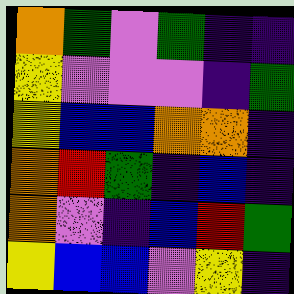[["orange", "green", "violet", "green", "indigo", "indigo"], ["yellow", "violet", "violet", "violet", "indigo", "green"], ["yellow", "blue", "blue", "orange", "orange", "indigo"], ["orange", "red", "green", "indigo", "blue", "indigo"], ["orange", "violet", "indigo", "blue", "red", "green"], ["yellow", "blue", "blue", "violet", "yellow", "indigo"]]